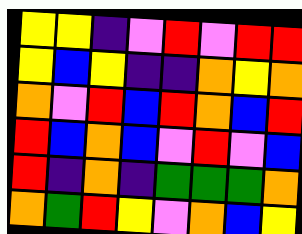[["yellow", "yellow", "indigo", "violet", "red", "violet", "red", "red"], ["yellow", "blue", "yellow", "indigo", "indigo", "orange", "yellow", "orange"], ["orange", "violet", "red", "blue", "red", "orange", "blue", "red"], ["red", "blue", "orange", "blue", "violet", "red", "violet", "blue"], ["red", "indigo", "orange", "indigo", "green", "green", "green", "orange"], ["orange", "green", "red", "yellow", "violet", "orange", "blue", "yellow"]]